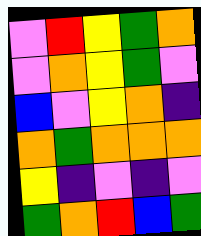[["violet", "red", "yellow", "green", "orange"], ["violet", "orange", "yellow", "green", "violet"], ["blue", "violet", "yellow", "orange", "indigo"], ["orange", "green", "orange", "orange", "orange"], ["yellow", "indigo", "violet", "indigo", "violet"], ["green", "orange", "red", "blue", "green"]]